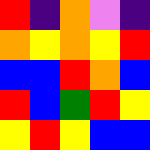[["red", "indigo", "orange", "violet", "indigo"], ["orange", "yellow", "orange", "yellow", "red"], ["blue", "blue", "red", "orange", "blue"], ["red", "blue", "green", "red", "yellow"], ["yellow", "red", "yellow", "blue", "blue"]]